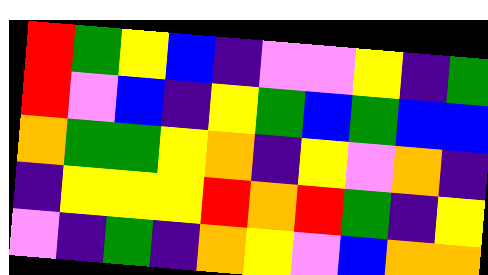[["red", "green", "yellow", "blue", "indigo", "violet", "violet", "yellow", "indigo", "green"], ["red", "violet", "blue", "indigo", "yellow", "green", "blue", "green", "blue", "blue"], ["orange", "green", "green", "yellow", "orange", "indigo", "yellow", "violet", "orange", "indigo"], ["indigo", "yellow", "yellow", "yellow", "red", "orange", "red", "green", "indigo", "yellow"], ["violet", "indigo", "green", "indigo", "orange", "yellow", "violet", "blue", "orange", "orange"]]